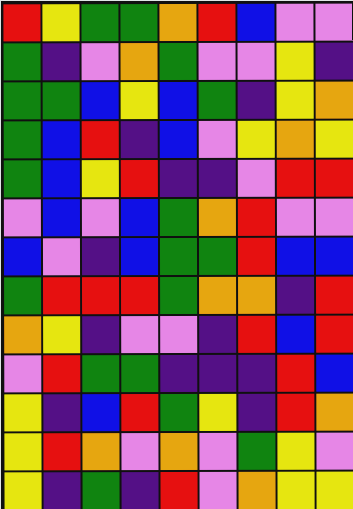[["red", "yellow", "green", "green", "orange", "red", "blue", "violet", "violet"], ["green", "indigo", "violet", "orange", "green", "violet", "violet", "yellow", "indigo"], ["green", "green", "blue", "yellow", "blue", "green", "indigo", "yellow", "orange"], ["green", "blue", "red", "indigo", "blue", "violet", "yellow", "orange", "yellow"], ["green", "blue", "yellow", "red", "indigo", "indigo", "violet", "red", "red"], ["violet", "blue", "violet", "blue", "green", "orange", "red", "violet", "violet"], ["blue", "violet", "indigo", "blue", "green", "green", "red", "blue", "blue"], ["green", "red", "red", "red", "green", "orange", "orange", "indigo", "red"], ["orange", "yellow", "indigo", "violet", "violet", "indigo", "red", "blue", "red"], ["violet", "red", "green", "green", "indigo", "indigo", "indigo", "red", "blue"], ["yellow", "indigo", "blue", "red", "green", "yellow", "indigo", "red", "orange"], ["yellow", "red", "orange", "violet", "orange", "violet", "green", "yellow", "violet"], ["yellow", "indigo", "green", "indigo", "red", "violet", "orange", "yellow", "yellow"]]